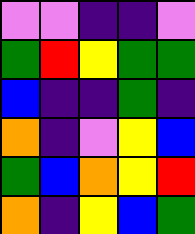[["violet", "violet", "indigo", "indigo", "violet"], ["green", "red", "yellow", "green", "green"], ["blue", "indigo", "indigo", "green", "indigo"], ["orange", "indigo", "violet", "yellow", "blue"], ["green", "blue", "orange", "yellow", "red"], ["orange", "indigo", "yellow", "blue", "green"]]